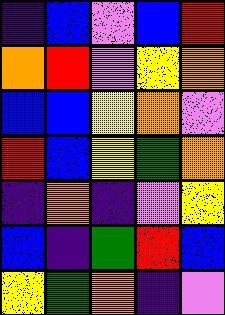[["indigo", "blue", "violet", "blue", "red"], ["orange", "red", "violet", "yellow", "orange"], ["blue", "blue", "yellow", "orange", "violet"], ["red", "blue", "yellow", "green", "orange"], ["indigo", "orange", "indigo", "violet", "yellow"], ["blue", "indigo", "green", "red", "blue"], ["yellow", "green", "orange", "indigo", "violet"]]